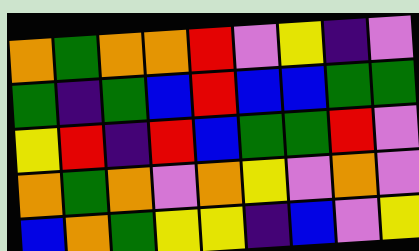[["orange", "green", "orange", "orange", "red", "violet", "yellow", "indigo", "violet"], ["green", "indigo", "green", "blue", "red", "blue", "blue", "green", "green"], ["yellow", "red", "indigo", "red", "blue", "green", "green", "red", "violet"], ["orange", "green", "orange", "violet", "orange", "yellow", "violet", "orange", "violet"], ["blue", "orange", "green", "yellow", "yellow", "indigo", "blue", "violet", "yellow"]]